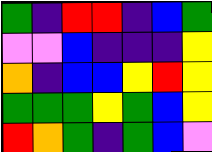[["green", "indigo", "red", "red", "indigo", "blue", "green"], ["violet", "violet", "blue", "indigo", "indigo", "indigo", "yellow"], ["orange", "indigo", "blue", "blue", "yellow", "red", "yellow"], ["green", "green", "green", "yellow", "green", "blue", "yellow"], ["red", "orange", "green", "indigo", "green", "blue", "violet"]]